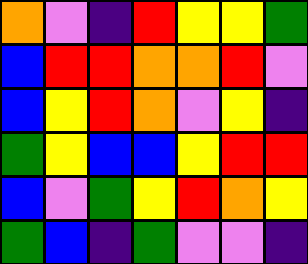[["orange", "violet", "indigo", "red", "yellow", "yellow", "green"], ["blue", "red", "red", "orange", "orange", "red", "violet"], ["blue", "yellow", "red", "orange", "violet", "yellow", "indigo"], ["green", "yellow", "blue", "blue", "yellow", "red", "red"], ["blue", "violet", "green", "yellow", "red", "orange", "yellow"], ["green", "blue", "indigo", "green", "violet", "violet", "indigo"]]